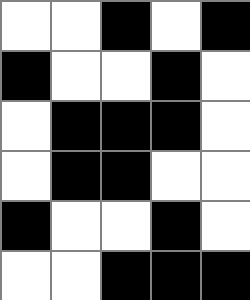[["white", "white", "black", "white", "black"], ["black", "white", "white", "black", "white"], ["white", "black", "black", "black", "white"], ["white", "black", "black", "white", "white"], ["black", "white", "white", "black", "white"], ["white", "white", "black", "black", "black"]]